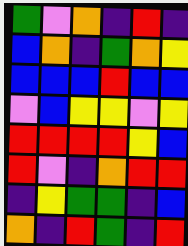[["green", "violet", "orange", "indigo", "red", "indigo"], ["blue", "orange", "indigo", "green", "orange", "yellow"], ["blue", "blue", "blue", "red", "blue", "blue"], ["violet", "blue", "yellow", "yellow", "violet", "yellow"], ["red", "red", "red", "red", "yellow", "blue"], ["red", "violet", "indigo", "orange", "red", "red"], ["indigo", "yellow", "green", "green", "indigo", "blue"], ["orange", "indigo", "red", "green", "indigo", "red"]]